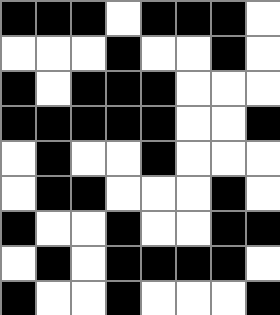[["black", "black", "black", "white", "black", "black", "black", "white"], ["white", "white", "white", "black", "white", "white", "black", "white"], ["black", "white", "black", "black", "black", "white", "white", "white"], ["black", "black", "black", "black", "black", "white", "white", "black"], ["white", "black", "white", "white", "black", "white", "white", "white"], ["white", "black", "black", "white", "white", "white", "black", "white"], ["black", "white", "white", "black", "white", "white", "black", "black"], ["white", "black", "white", "black", "black", "black", "black", "white"], ["black", "white", "white", "black", "white", "white", "white", "black"]]